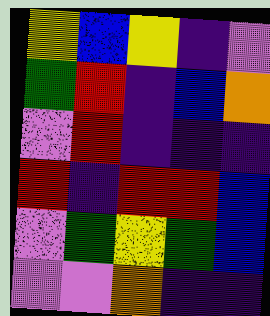[["yellow", "blue", "yellow", "indigo", "violet"], ["green", "red", "indigo", "blue", "orange"], ["violet", "red", "indigo", "indigo", "indigo"], ["red", "indigo", "red", "red", "blue"], ["violet", "green", "yellow", "green", "blue"], ["violet", "violet", "orange", "indigo", "indigo"]]